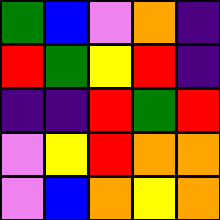[["green", "blue", "violet", "orange", "indigo"], ["red", "green", "yellow", "red", "indigo"], ["indigo", "indigo", "red", "green", "red"], ["violet", "yellow", "red", "orange", "orange"], ["violet", "blue", "orange", "yellow", "orange"]]